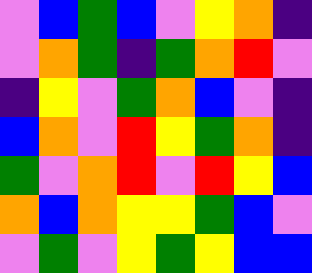[["violet", "blue", "green", "blue", "violet", "yellow", "orange", "indigo"], ["violet", "orange", "green", "indigo", "green", "orange", "red", "violet"], ["indigo", "yellow", "violet", "green", "orange", "blue", "violet", "indigo"], ["blue", "orange", "violet", "red", "yellow", "green", "orange", "indigo"], ["green", "violet", "orange", "red", "violet", "red", "yellow", "blue"], ["orange", "blue", "orange", "yellow", "yellow", "green", "blue", "violet"], ["violet", "green", "violet", "yellow", "green", "yellow", "blue", "blue"]]